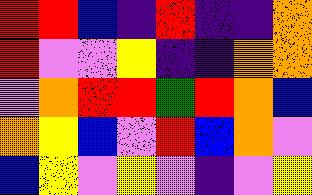[["red", "red", "blue", "indigo", "red", "indigo", "indigo", "orange"], ["red", "violet", "violet", "yellow", "indigo", "indigo", "orange", "orange"], ["violet", "orange", "red", "red", "green", "red", "orange", "blue"], ["orange", "yellow", "blue", "violet", "red", "blue", "orange", "violet"], ["blue", "yellow", "violet", "yellow", "violet", "indigo", "violet", "yellow"]]